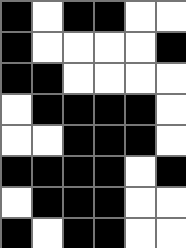[["black", "white", "black", "black", "white", "white"], ["black", "white", "white", "white", "white", "black"], ["black", "black", "white", "white", "white", "white"], ["white", "black", "black", "black", "black", "white"], ["white", "white", "black", "black", "black", "white"], ["black", "black", "black", "black", "white", "black"], ["white", "black", "black", "black", "white", "white"], ["black", "white", "black", "black", "white", "white"]]